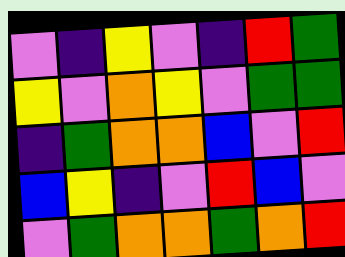[["violet", "indigo", "yellow", "violet", "indigo", "red", "green"], ["yellow", "violet", "orange", "yellow", "violet", "green", "green"], ["indigo", "green", "orange", "orange", "blue", "violet", "red"], ["blue", "yellow", "indigo", "violet", "red", "blue", "violet"], ["violet", "green", "orange", "orange", "green", "orange", "red"]]